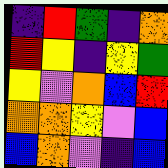[["indigo", "red", "green", "indigo", "orange"], ["red", "yellow", "indigo", "yellow", "green"], ["yellow", "violet", "orange", "blue", "red"], ["orange", "orange", "yellow", "violet", "blue"], ["blue", "orange", "violet", "indigo", "blue"]]